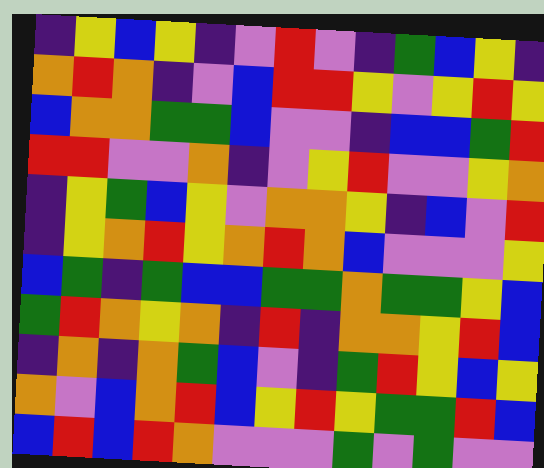[["indigo", "yellow", "blue", "yellow", "indigo", "violet", "red", "violet", "indigo", "green", "blue", "yellow", "indigo"], ["orange", "red", "orange", "indigo", "violet", "blue", "red", "red", "yellow", "violet", "yellow", "red", "yellow"], ["blue", "orange", "orange", "green", "green", "blue", "violet", "violet", "indigo", "blue", "blue", "green", "red"], ["red", "red", "violet", "violet", "orange", "indigo", "violet", "yellow", "red", "violet", "violet", "yellow", "orange"], ["indigo", "yellow", "green", "blue", "yellow", "violet", "orange", "orange", "yellow", "indigo", "blue", "violet", "red"], ["indigo", "yellow", "orange", "red", "yellow", "orange", "red", "orange", "blue", "violet", "violet", "violet", "yellow"], ["blue", "green", "indigo", "green", "blue", "blue", "green", "green", "orange", "green", "green", "yellow", "blue"], ["green", "red", "orange", "yellow", "orange", "indigo", "red", "indigo", "orange", "orange", "yellow", "red", "blue"], ["indigo", "orange", "indigo", "orange", "green", "blue", "violet", "indigo", "green", "red", "yellow", "blue", "yellow"], ["orange", "violet", "blue", "orange", "red", "blue", "yellow", "red", "yellow", "green", "green", "red", "blue"], ["blue", "red", "blue", "red", "orange", "violet", "violet", "violet", "green", "violet", "green", "violet", "violet"]]